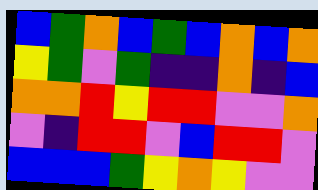[["blue", "green", "orange", "blue", "green", "blue", "orange", "blue", "orange"], ["yellow", "green", "violet", "green", "indigo", "indigo", "orange", "indigo", "blue"], ["orange", "orange", "red", "yellow", "red", "red", "violet", "violet", "orange"], ["violet", "indigo", "red", "red", "violet", "blue", "red", "red", "violet"], ["blue", "blue", "blue", "green", "yellow", "orange", "yellow", "violet", "violet"]]